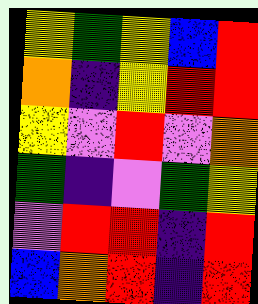[["yellow", "green", "yellow", "blue", "red"], ["orange", "indigo", "yellow", "red", "red"], ["yellow", "violet", "red", "violet", "orange"], ["green", "indigo", "violet", "green", "yellow"], ["violet", "red", "red", "indigo", "red"], ["blue", "orange", "red", "indigo", "red"]]